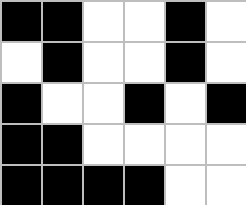[["black", "black", "white", "white", "black", "white"], ["white", "black", "white", "white", "black", "white"], ["black", "white", "white", "black", "white", "black"], ["black", "black", "white", "white", "white", "white"], ["black", "black", "black", "black", "white", "white"]]